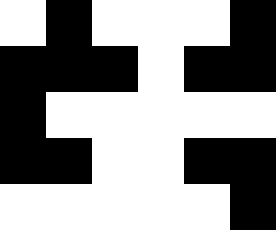[["white", "black", "white", "white", "white", "black"], ["black", "black", "black", "white", "black", "black"], ["black", "white", "white", "white", "white", "white"], ["black", "black", "white", "white", "black", "black"], ["white", "white", "white", "white", "white", "black"]]